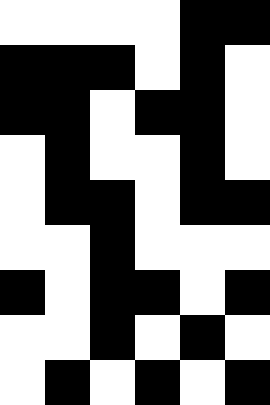[["white", "white", "white", "white", "black", "black"], ["black", "black", "black", "white", "black", "white"], ["black", "black", "white", "black", "black", "white"], ["white", "black", "white", "white", "black", "white"], ["white", "black", "black", "white", "black", "black"], ["white", "white", "black", "white", "white", "white"], ["black", "white", "black", "black", "white", "black"], ["white", "white", "black", "white", "black", "white"], ["white", "black", "white", "black", "white", "black"]]